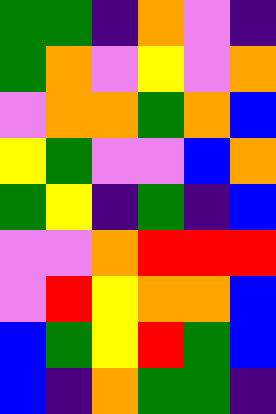[["green", "green", "indigo", "orange", "violet", "indigo"], ["green", "orange", "violet", "yellow", "violet", "orange"], ["violet", "orange", "orange", "green", "orange", "blue"], ["yellow", "green", "violet", "violet", "blue", "orange"], ["green", "yellow", "indigo", "green", "indigo", "blue"], ["violet", "violet", "orange", "red", "red", "red"], ["violet", "red", "yellow", "orange", "orange", "blue"], ["blue", "green", "yellow", "red", "green", "blue"], ["blue", "indigo", "orange", "green", "green", "indigo"]]